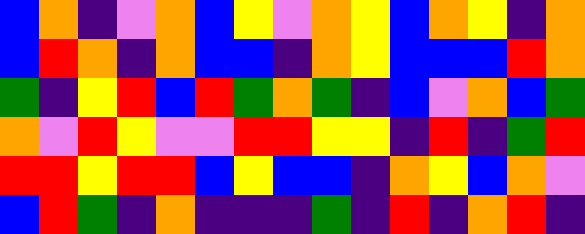[["blue", "orange", "indigo", "violet", "orange", "blue", "yellow", "violet", "orange", "yellow", "blue", "orange", "yellow", "indigo", "orange"], ["blue", "red", "orange", "indigo", "orange", "blue", "blue", "indigo", "orange", "yellow", "blue", "blue", "blue", "red", "orange"], ["green", "indigo", "yellow", "red", "blue", "red", "green", "orange", "green", "indigo", "blue", "violet", "orange", "blue", "green"], ["orange", "violet", "red", "yellow", "violet", "violet", "red", "red", "yellow", "yellow", "indigo", "red", "indigo", "green", "red"], ["red", "red", "yellow", "red", "red", "blue", "yellow", "blue", "blue", "indigo", "orange", "yellow", "blue", "orange", "violet"], ["blue", "red", "green", "indigo", "orange", "indigo", "indigo", "indigo", "green", "indigo", "red", "indigo", "orange", "red", "indigo"]]